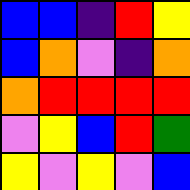[["blue", "blue", "indigo", "red", "yellow"], ["blue", "orange", "violet", "indigo", "orange"], ["orange", "red", "red", "red", "red"], ["violet", "yellow", "blue", "red", "green"], ["yellow", "violet", "yellow", "violet", "blue"]]